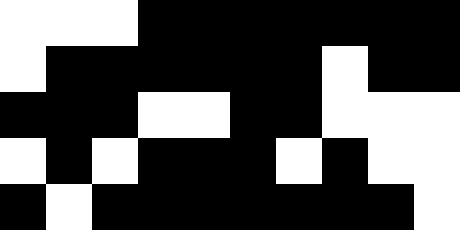[["white", "white", "white", "black", "black", "black", "black", "black", "black", "black"], ["white", "black", "black", "black", "black", "black", "black", "white", "black", "black"], ["black", "black", "black", "white", "white", "black", "black", "white", "white", "white"], ["white", "black", "white", "black", "black", "black", "white", "black", "white", "white"], ["black", "white", "black", "black", "black", "black", "black", "black", "black", "white"]]